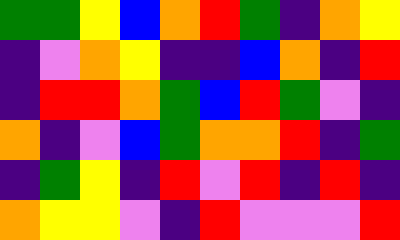[["green", "green", "yellow", "blue", "orange", "red", "green", "indigo", "orange", "yellow"], ["indigo", "violet", "orange", "yellow", "indigo", "indigo", "blue", "orange", "indigo", "red"], ["indigo", "red", "red", "orange", "green", "blue", "red", "green", "violet", "indigo"], ["orange", "indigo", "violet", "blue", "green", "orange", "orange", "red", "indigo", "green"], ["indigo", "green", "yellow", "indigo", "red", "violet", "red", "indigo", "red", "indigo"], ["orange", "yellow", "yellow", "violet", "indigo", "red", "violet", "violet", "violet", "red"]]